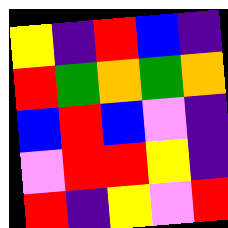[["yellow", "indigo", "red", "blue", "indigo"], ["red", "green", "orange", "green", "orange"], ["blue", "red", "blue", "violet", "indigo"], ["violet", "red", "red", "yellow", "indigo"], ["red", "indigo", "yellow", "violet", "red"]]